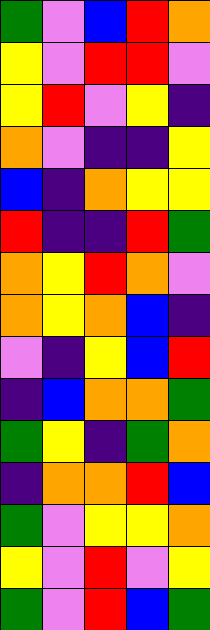[["green", "violet", "blue", "red", "orange"], ["yellow", "violet", "red", "red", "violet"], ["yellow", "red", "violet", "yellow", "indigo"], ["orange", "violet", "indigo", "indigo", "yellow"], ["blue", "indigo", "orange", "yellow", "yellow"], ["red", "indigo", "indigo", "red", "green"], ["orange", "yellow", "red", "orange", "violet"], ["orange", "yellow", "orange", "blue", "indigo"], ["violet", "indigo", "yellow", "blue", "red"], ["indigo", "blue", "orange", "orange", "green"], ["green", "yellow", "indigo", "green", "orange"], ["indigo", "orange", "orange", "red", "blue"], ["green", "violet", "yellow", "yellow", "orange"], ["yellow", "violet", "red", "violet", "yellow"], ["green", "violet", "red", "blue", "green"]]